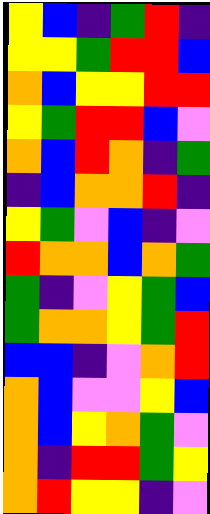[["yellow", "blue", "indigo", "green", "red", "indigo"], ["yellow", "yellow", "green", "red", "red", "blue"], ["orange", "blue", "yellow", "yellow", "red", "red"], ["yellow", "green", "red", "red", "blue", "violet"], ["orange", "blue", "red", "orange", "indigo", "green"], ["indigo", "blue", "orange", "orange", "red", "indigo"], ["yellow", "green", "violet", "blue", "indigo", "violet"], ["red", "orange", "orange", "blue", "orange", "green"], ["green", "indigo", "violet", "yellow", "green", "blue"], ["green", "orange", "orange", "yellow", "green", "red"], ["blue", "blue", "indigo", "violet", "orange", "red"], ["orange", "blue", "violet", "violet", "yellow", "blue"], ["orange", "blue", "yellow", "orange", "green", "violet"], ["orange", "indigo", "red", "red", "green", "yellow"], ["orange", "red", "yellow", "yellow", "indigo", "violet"]]